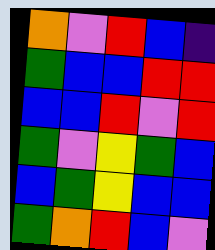[["orange", "violet", "red", "blue", "indigo"], ["green", "blue", "blue", "red", "red"], ["blue", "blue", "red", "violet", "red"], ["green", "violet", "yellow", "green", "blue"], ["blue", "green", "yellow", "blue", "blue"], ["green", "orange", "red", "blue", "violet"]]